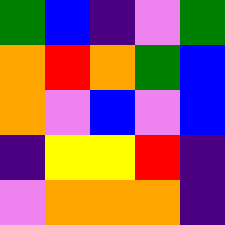[["green", "blue", "indigo", "violet", "green"], ["orange", "red", "orange", "green", "blue"], ["orange", "violet", "blue", "violet", "blue"], ["indigo", "yellow", "yellow", "red", "indigo"], ["violet", "orange", "orange", "orange", "indigo"]]